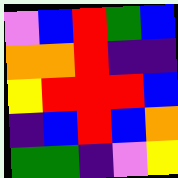[["violet", "blue", "red", "green", "blue"], ["orange", "orange", "red", "indigo", "indigo"], ["yellow", "red", "red", "red", "blue"], ["indigo", "blue", "red", "blue", "orange"], ["green", "green", "indigo", "violet", "yellow"]]